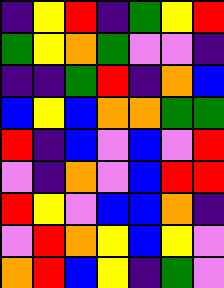[["indigo", "yellow", "red", "indigo", "green", "yellow", "red"], ["green", "yellow", "orange", "green", "violet", "violet", "indigo"], ["indigo", "indigo", "green", "red", "indigo", "orange", "blue"], ["blue", "yellow", "blue", "orange", "orange", "green", "green"], ["red", "indigo", "blue", "violet", "blue", "violet", "red"], ["violet", "indigo", "orange", "violet", "blue", "red", "red"], ["red", "yellow", "violet", "blue", "blue", "orange", "indigo"], ["violet", "red", "orange", "yellow", "blue", "yellow", "violet"], ["orange", "red", "blue", "yellow", "indigo", "green", "violet"]]